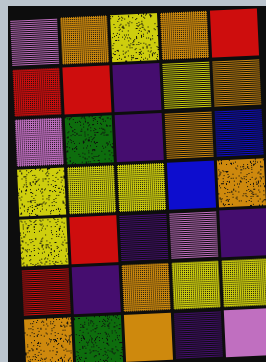[["violet", "orange", "yellow", "orange", "red"], ["red", "red", "indigo", "yellow", "orange"], ["violet", "green", "indigo", "orange", "blue"], ["yellow", "yellow", "yellow", "blue", "orange"], ["yellow", "red", "indigo", "violet", "indigo"], ["red", "indigo", "orange", "yellow", "yellow"], ["orange", "green", "orange", "indigo", "violet"]]